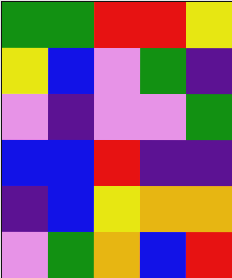[["green", "green", "red", "red", "yellow"], ["yellow", "blue", "violet", "green", "indigo"], ["violet", "indigo", "violet", "violet", "green"], ["blue", "blue", "red", "indigo", "indigo"], ["indigo", "blue", "yellow", "orange", "orange"], ["violet", "green", "orange", "blue", "red"]]